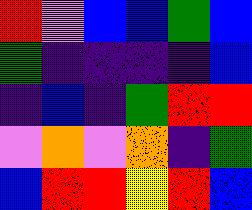[["red", "violet", "blue", "blue", "green", "blue"], ["green", "indigo", "indigo", "indigo", "indigo", "blue"], ["indigo", "blue", "indigo", "green", "red", "red"], ["violet", "orange", "violet", "orange", "indigo", "green"], ["blue", "red", "red", "yellow", "red", "blue"]]